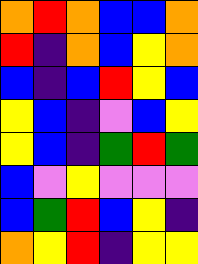[["orange", "red", "orange", "blue", "blue", "orange"], ["red", "indigo", "orange", "blue", "yellow", "orange"], ["blue", "indigo", "blue", "red", "yellow", "blue"], ["yellow", "blue", "indigo", "violet", "blue", "yellow"], ["yellow", "blue", "indigo", "green", "red", "green"], ["blue", "violet", "yellow", "violet", "violet", "violet"], ["blue", "green", "red", "blue", "yellow", "indigo"], ["orange", "yellow", "red", "indigo", "yellow", "yellow"]]